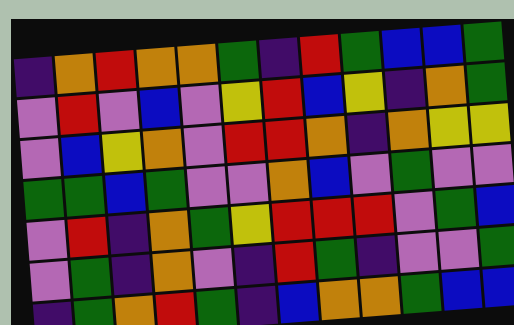[["indigo", "orange", "red", "orange", "orange", "green", "indigo", "red", "green", "blue", "blue", "green"], ["violet", "red", "violet", "blue", "violet", "yellow", "red", "blue", "yellow", "indigo", "orange", "green"], ["violet", "blue", "yellow", "orange", "violet", "red", "red", "orange", "indigo", "orange", "yellow", "yellow"], ["green", "green", "blue", "green", "violet", "violet", "orange", "blue", "violet", "green", "violet", "violet"], ["violet", "red", "indigo", "orange", "green", "yellow", "red", "red", "red", "violet", "green", "blue"], ["violet", "green", "indigo", "orange", "violet", "indigo", "red", "green", "indigo", "violet", "violet", "green"], ["indigo", "green", "orange", "red", "green", "indigo", "blue", "orange", "orange", "green", "blue", "blue"]]